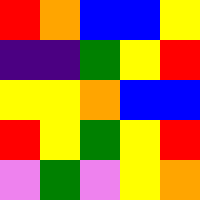[["red", "orange", "blue", "blue", "yellow"], ["indigo", "indigo", "green", "yellow", "red"], ["yellow", "yellow", "orange", "blue", "blue"], ["red", "yellow", "green", "yellow", "red"], ["violet", "green", "violet", "yellow", "orange"]]